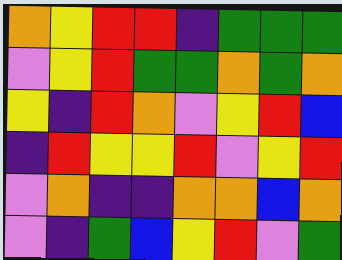[["orange", "yellow", "red", "red", "indigo", "green", "green", "green"], ["violet", "yellow", "red", "green", "green", "orange", "green", "orange"], ["yellow", "indigo", "red", "orange", "violet", "yellow", "red", "blue"], ["indigo", "red", "yellow", "yellow", "red", "violet", "yellow", "red"], ["violet", "orange", "indigo", "indigo", "orange", "orange", "blue", "orange"], ["violet", "indigo", "green", "blue", "yellow", "red", "violet", "green"]]